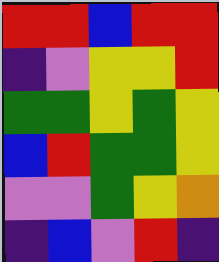[["red", "red", "blue", "red", "red"], ["indigo", "violet", "yellow", "yellow", "red"], ["green", "green", "yellow", "green", "yellow"], ["blue", "red", "green", "green", "yellow"], ["violet", "violet", "green", "yellow", "orange"], ["indigo", "blue", "violet", "red", "indigo"]]